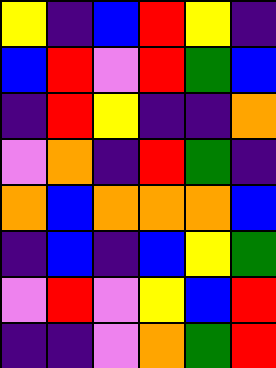[["yellow", "indigo", "blue", "red", "yellow", "indigo"], ["blue", "red", "violet", "red", "green", "blue"], ["indigo", "red", "yellow", "indigo", "indigo", "orange"], ["violet", "orange", "indigo", "red", "green", "indigo"], ["orange", "blue", "orange", "orange", "orange", "blue"], ["indigo", "blue", "indigo", "blue", "yellow", "green"], ["violet", "red", "violet", "yellow", "blue", "red"], ["indigo", "indigo", "violet", "orange", "green", "red"]]